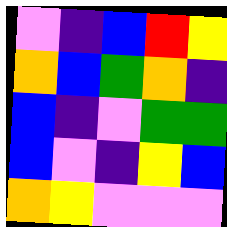[["violet", "indigo", "blue", "red", "yellow"], ["orange", "blue", "green", "orange", "indigo"], ["blue", "indigo", "violet", "green", "green"], ["blue", "violet", "indigo", "yellow", "blue"], ["orange", "yellow", "violet", "violet", "violet"]]